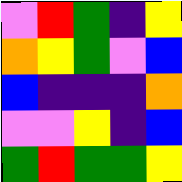[["violet", "red", "green", "indigo", "yellow"], ["orange", "yellow", "green", "violet", "blue"], ["blue", "indigo", "indigo", "indigo", "orange"], ["violet", "violet", "yellow", "indigo", "blue"], ["green", "red", "green", "green", "yellow"]]